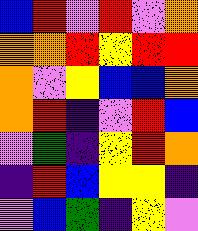[["blue", "red", "violet", "red", "violet", "orange"], ["orange", "orange", "red", "yellow", "red", "red"], ["orange", "violet", "yellow", "blue", "blue", "orange"], ["orange", "red", "indigo", "violet", "red", "blue"], ["violet", "green", "indigo", "yellow", "red", "orange"], ["indigo", "red", "blue", "yellow", "yellow", "indigo"], ["violet", "blue", "green", "indigo", "yellow", "violet"]]